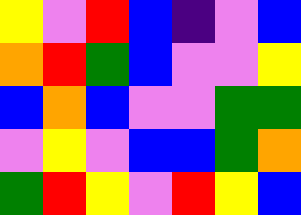[["yellow", "violet", "red", "blue", "indigo", "violet", "blue"], ["orange", "red", "green", "blue", "violet", "violet", "yellow"], ["blue", "orange", "blue", "violet", "violet", "green", "green"], ["violet", "yellow", "violet", "blue", "blue", "green", "orange"], ["green", "red", "yellow", "violet", "red", "yellow", "blue"]]